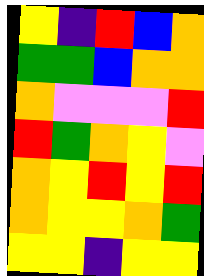[["yellow", "indigo", "red", "blue", "orange"], ["green", "green", "blue", "orange", "orange"], ["orange", "violet", "violet", "violet", "red"], ["red", "green", "orange", "yellow", "violet"], ["orange", "yellow", "red", "yellow", "red"], ["orange", "yellow", "yellow", "orange", "green"], ["yellow", "yellow", "indigo", "yellow", "yellow"]]